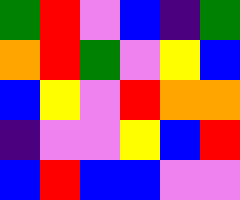[["green", "red", "violet", "blue", "indigo", "green"], ["orange", "red", "green", "violet", "yellow", "blue"], ["blue", "yellow", "violet", "red", "orange", "orange"], ["indigo", "violet", "violet", "yellow", "blue", "red"], ["blue", "red", "blue", "blue", "violet", "violet"]]